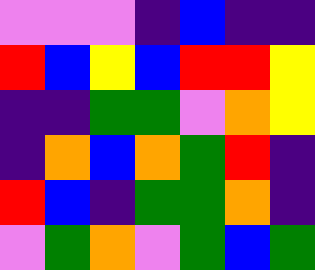[["violet", "violet", "violet", "indigo", "blue", "indigo", "indigo"], ["red", "blue", "yellow", "blue", "red", "red", "yellow"], ["indigo", "indigo", "green", "green", "violet", "orange", "yellow"], ["indigo", "orange", "blue", "orange", "green", "red", "indigo"], ["red", "blue", "indigo", "green", "green", "orange", "indigo"], ["violet", "green", "orange", "violet", "green", "blue", "green"]]